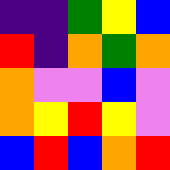[["indigo", "indigo", "green", "yellow", "blue"], ["red", "indigo", "orange", "green", "orange"], ["orange", "violet", "violet", "blue", "violet"], ["orange", "yellow", "red", "yellow", "violet"], ["blue", "red", "blue", "orange", "red"]]